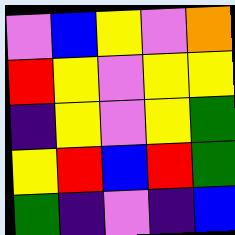[["violet", "blue", "yellow", "violet", "orange"], ["red", "yellow", "violet", "yellow", "yellow"], ["indigo", "yellow", "violet", "yellow", "green"], ["yellow", "red", "blue", "red", "green"], ["green", "indigo", "violet", "indigo", "blue"]]